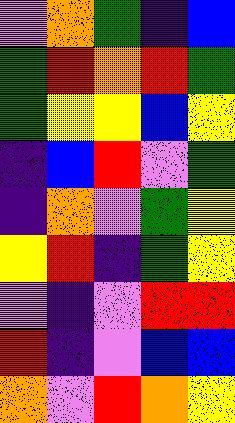[["violet", "orange", "green", "indigo", "blue"], ["green", "red", "orange", "red", "green"], ["green", "yellow", "yellow", "blue", "yellow"], ["indigo", "blue", "red", "violet", "green"], ["indigo", "orange", "violet", "green", "yellow"], ["yellow", "red", "indigo", "green", "yellow"], ["violet", "indigo", "violet", "red", "red"], ["red", "indigo", "violet", "blue", "blue"], ["orange", "violet", "red", "orange", "yellow"]]